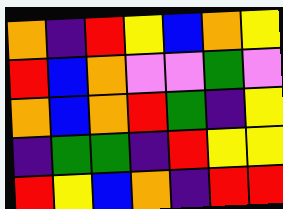[["orange", "indigo", "red", "yellow", "blue", "orange", "yellow"], ["red", "blue", "orange", "violet", "violet", "green", "violet"], ["orange", "blue", "orange", "red", "green", "indigo", "yellow"], ["indigo", "green", "green", "indigo", "red", "yellow", "yellow"], ["red", "yellow", "blue", "orange", "indigo", "red", "red"]]